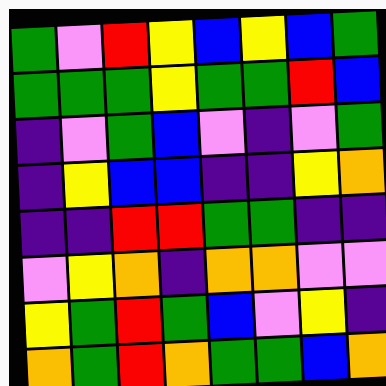[["green", "violet", "red", "yellow", "blue", "yellow", "blue", "green"], ["green", "green", "green", "yellow", "green", "green", "red", "blue"], ["indigo", "violet", "green", "blue", "violet", "indigo", "violet", "green"], ["indigo", "yellow", "blue", "blue", "indigo", "indigo", "yellow", "orange"], ["indigo", "indigo", "red", "red", "green", "green", "indigo", "indigo"], ["violet", "yellow", "orange", "indigo", "orange", "orange", "violet", "violet"], ["yellow", "green", "red", "green", "blue", "violet", "yellow", "indigo"], ["orange", "green", "red", "orange", "green", "green", "blue", "orange"]]